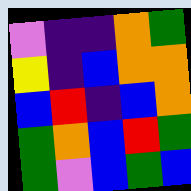[["violet", "indigo", "indigo", "orange", "green"], ["yellow", "indigo", "blue", "orange", "orange"], ["blue", "red", "indigo", "blue", "orange"], ["green", "orange", "blue", "red", "green"], ["green", "violet", "blue", "green", "blue"]]